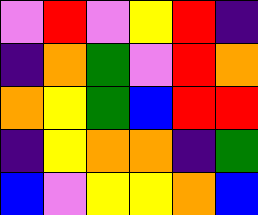[["violet", "red", "violet", "yellow", "red", "indigo"], ["indigo", "orange", "green", "violet", "red", "orange"], ["orange", "yellow", "green", "blue", "red", "red"], ["indigo", "yellow", "orange", "orange", "indigo", "green"], ["blue", "violet", "yellow", "yellow", "orange", "blue"]]